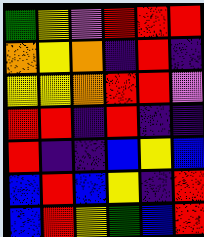[["green", "yellow", "violet", "red", "red", "red"], ["orange", "yellow", "orange", "indigo", "red", "indigo"], ["yellow", "yellow", "orange", "red", "red", "violet"], ["red", "red", "indigo", "red", "indigo", "indigo"], ["red", "indigo", "indigo", "blue", "yellow", "blue"], ["blue", "red", "blue", "yellow", "indigo", "red"], ["blue", "red", "yellow", "green", "blue", "red"]]